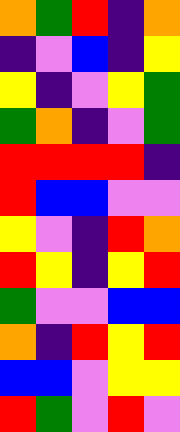[["orange", "green", "red", "indigo", "orange"], ["indigo", "violet", "blue", "indigo", "yellow"], ["yellow", "indigo", "violet", "yellow", "green"], ["green", "orange", "indigo", "violet", "green"], ["red", "red", "red", "red", "indigo"], ["red", "blue", "blue", "violet", "violet"], ["yellow", "violet", "indigo", "red", "orange"], ["red", "yellow", "indigo", "yellow", "red"], ["green", "violet", "violet", "blue", "blue"], ["orange", "indigo", "red", "yellow", "red"], ["blue", "blue", "violet", "yellow", "yellow"], ["red", "green", "violet", "red", "violet"]]